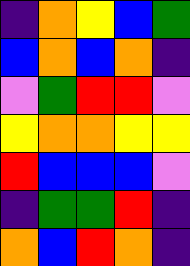[["indigo", "orange", "yellow", "blue", "green"], ["blue", "orange", "blue", "orange", "indigo"], ["violet", "green", "red", "red", "violet"], ["yellow", "orange", "orange", "yellow", "yellow"], ["red", "blue", "blue", "blue", "violet"], ["indigo", "green", "green", "red", "indigo"], ["orange", "blue", "red", "orange", "indigo"]]